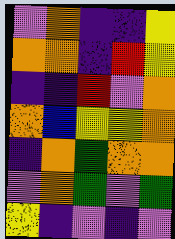[["violet", "orange", "indigo", "indigo", "yellow"], ["orange", "orange", "indigo", "red", "yellow"], ["indigo", "indigo", "red", "violet", "orange"], ["orange", "blue", "yellow", "yellow", "orange"], ["indigo", "orange", "green", "orange", "orange"], ["violet", "orange", "green", "violet", "green"], ["yellow", "indigo", "violet", "indigo", "violet"]]